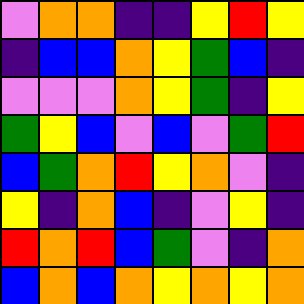[["violet", "orange", "orange", "indigo", "indigo", "yellow", "red", "yellow"], ["indigo", "blue", "blue", "orange", "yellow", "green", "blue", "indigo"], ["violet", "violet", "violet", "orange", "yellow", "green", "indigo", "yellow"], ["green", "yellow", "blue", "violet", "blue", "violet", "green", "red"], ["blue", "green", "orange", "red", "yellow", "orange", "violet", "indigo"], ["yellow", "indigo", "orange", "blue", "indigo", "violet", "yellow", "indigo"], ["red", "orange", "red", "blue", "green", "violet", "indigo", "orange"], ["blue", "orange", "blue", "orange", "yellow", "orange", "yellow", "orange"]]